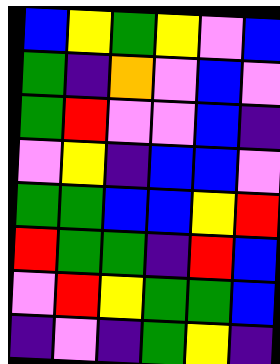[["blue", "yellow", "green", "yellow", "violet", "blue"], ["green", "indigo", "orange", "violet", "blue", "violet"], ["green", "red", "violet", "violet", "blue", "indigo"], ["violet", "yellow", "indigo", "blue", "blue", "violet"], ["green", "green", "blue", "blue", "yellow", "red"], ["red", "green", "green", "indigo", "red", "blue"], ["violet", "red", "yellow", "green", "green", "blue"], ["indigo", "violet", "indigo", "green", "yellow", "indigo"]]